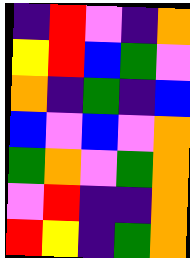[["indigo", "red", "violet", "indigo", "orange"], ["yellow", "red", "blue", "green", "violet"], ["orange", "indigo", "green", "indigo", "blue"], ["blue", "violet", "blue", "violet", "orange"], ["green", "orange", "violet", "green", "orange"], ["violet", "red", "indigo", "indigo", "orange"], ["red", "yellow", "indigo", "green", "orange"]]